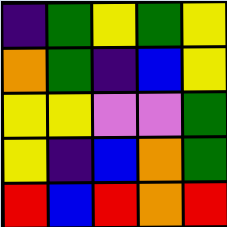[["indigo", "green", "yellow", "green", "yellow"], ["orange", "green", "indigo", "blue", "yellow"], ["yellow", "yellow", "violet", "violet", "green"], ["yellow", "indigo", "blue", "orange", "green"], ["red", "blue", "red", "orange", "red"]]